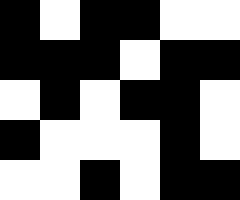[["black", "white", "black", "black", "white", "white"], ["black", "black", "black", "white", "black", "black"], ["white", "black", "white", "black", "black", "white"], ["black", "white", "white", "white", "black", "white"], ["white", "white", "black", "white", "black", "black"]]